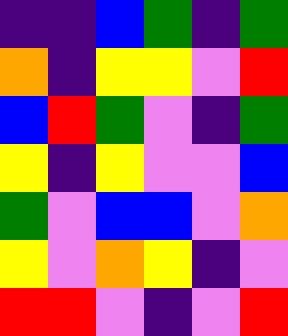[["indigo", "indigo", "blue", "green", "indigo", "green"], ["orange", "indigo", "yellow", "yellow", "violet", "red"], ["blue", "red", "green", "violet", "indigo", "green"], ["yellow", "indigo", "yellow", "violet", "violet", "blue"], ["green", "violet", "blue", "blue", "violet", "orange"], ["yellow", "violet", "orange", "yellow", "indigo", "violet"], ["red", "red", "violet", "indigo", "violet", "red"]]